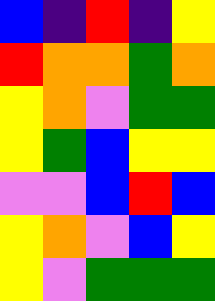[["blue", "indigo", "red", "indigo", "yellow"], ["red", "orange", "orange", "green", "orange"], ["yellow", "orange", "violet", "green", "green"], ["yellow", "green", "blue", "yellow", "yellow"], ["violet", "violet", "blue", "red", "blue"], ["yellow", "orange", "violet", "blue", "yellow"], ["yellow", "violet", "green", "green", "green"]]